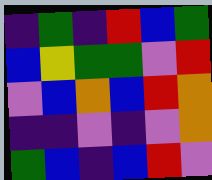[["indigo", "green", "indigo", "red", "blue", "green"], ["blue", "yellow", "green", "green", "violet", "red"], ["violet", "blue", "orange", "blue", "red", "orange"], ["indigo", "indigo", "violet", "indigo", "violet", "orange"], ["green", "blue", "indigo", "blue", "red", "violet"]]